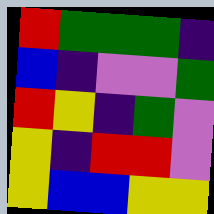[["red", "green", "green", "green", "indigo"], ["blue", "indigo", "violet", "violet", "green"], ["red", "yellow", "indigo", "green", "violet"], ["yellow", "indigo", "red", "red", "violet"], ["yellow", "blue", "blue", "yellow", "yellow"]]